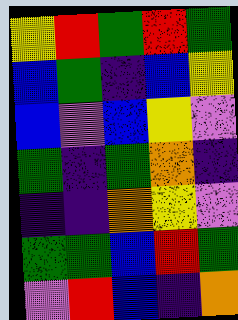[["yellow", "red", "green", "red", "green"], ["blue", "green", "indigo", "blue", "yellow"], ["blue", "violet", "blue", "yellow", "violet"], ["green", "indigo", "green", "orange", "indigo"], ["indigo", "indigo", "orange", "yellow", "violet"], ["green", "green", "blue", "red", "green"], ["violet", "red", "blue", "indigo", "orange"]]